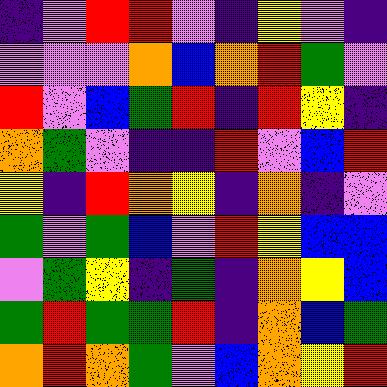[["indigo", "violet", "red", "red", "violet", "indigo", "yellow", "violet", "indigo"], ["violet", "violet", "violet", "orange", "blue", "orange", "red", "green", "violet"], ["red", "violet", "blue", "green", "red", "indigo", "red", "yellow", "indigo"], ["orange", "green", "violet", "indigo", "indigo", "red", "violet", "blue", "red"], ["yellow", "indigo", "red", "orange", "yellow", "indigo", "orange", "indigo", "violet"], ["green", "violet", "green", "blue", "violet", "red", "yellow", "blue", "blue"], ["violet", "green", "yellow", "indigo", "green", "indigo", "orange", "yellow", "blue"], ["green", "red", "green", "green", "red", "indigo", "orange", "blue", "green"], ["orange", "red", "orange", "green", "violet", "blue", "orange", "yellow", "red"]]